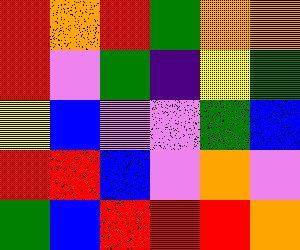[["red", "orange", "red", "green", "orange", "orange"], ["red", "violet", "green", "indigo", "yellow", "green"], ["yellow", "blue", "violet", "violet", "green", "blue"], ["red", "red", "blue", "violet", "orange", "violet"], ["green", "blue", "red", "red", "red", "orange"]]